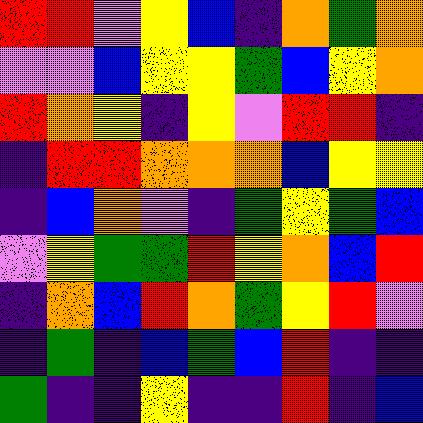[["red", "red", "violet", "yellow", "blue", "indigo", "orange", "green", "orange"], ["violet", "violet", "blue", "yellow", "yellow", "green", "blue", "yellow", "orange"], ["red", "orange", "yellow", "indigo", "yellow", "violet", "red", "red", "indigo"], ["indigo", "red", "red", "orange", "orange", "orange", "blue", "yellow", "yellow"], ["indigo", "blue", "orange", "violet", "indigo", "green", "yellow", "green", "blue"], ["violet", "yellow", "green", "green", "red", "yellow", "orange", "blue", "red"], ["indigo", "orange", "blue", "red", "orange", "green", "yellow", "red", "violet"], ["indigo", "green", "indigo", "blue", "green", "blue", "red", "indigo", "indigo"], ["green", "indigo", "indigo", "yellow", "indigo", "indigo", "red", "indigo", "blue"]]